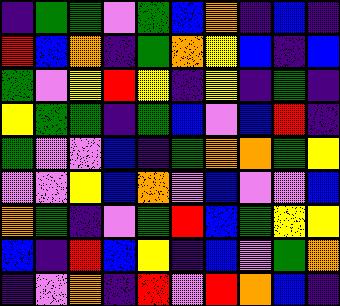[["indigo", "green", "green", "violet", "green", "blue", "orange", "indigo", "blue", "indigo"], ["red", "blue", "orange", "indigo", "green", "orange", "yellow", "blue", "indigo", "blue"], ["green", "violet", "yellow", "red", "yellow", "indigo", "yellow", "indigo", "green", "indigo"], ["yellow", "green", "green", "indigo", "green", "blue", "violet", "blue", "red", "indigo"], ["green", "violet", "violet", "blue", "indigo", "green", "orange", "orange", "green", "yellow"], ["violet", "violet", "yellow", "blue", "orange", "violet", "blue", "violet", "violet", "blue"], ["orange", "green", "indigo", "violet", "green", "red", "blue", "green", "yellow", "yellow"], ["blue", "indigo", "red", "blue", "yellow", "indigo", "blue", "violet", "green", "orange"], ["indigo", "violet", "orange", "indigo", "red", "violet", "red", "orange", "blue", "indigo"]]